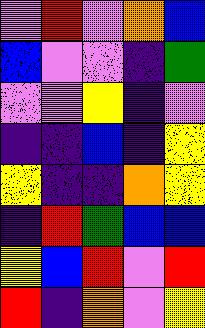[["violet", "red", "violet", "orange", "blue"], ["blue", "violet", "violet", "indigo", "green"], ["violet", "violet", "yellow", "indigo", "violet"], ["indigo", "indigo", "blue", "indigo", "yellow"], ["yellow", "indigo", "indigo", "orange", "yellow"], ["indigo", "red", "green", "blue", "blue"], ["yellow", "blue", "red", "violet", "red"], ["red", "indigo", "orange", "violet", "yellow"]]